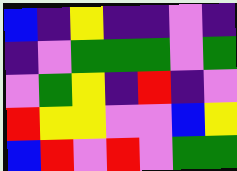[["blue", "indigo", "yellow", "indigo", "indigo", "violet", "indigo"], ["indigo", "violet", "green", "green", "green", "violet", "green"], ["violet", "green", "yellow", "indigo", "red", "indigo", "violet"], ["red", "yellow", "yellow", "violet", "violet", "blue", "yellow"], ["blue", "red", "violet", "red", "violet", "green", "green"]]